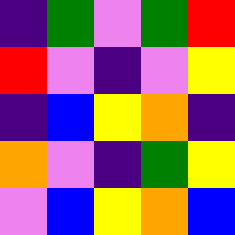[["indigo", "green", "violet", "green", "red"], ["red", "violet", "indigo", "violet", "yellow"], ["indigo", "blue", "yellow", "orange", "indigo"], ["orange", "violet", "indigo", "green", "yellow"], ["violet", "blue", "yellow", "orange", "blue"]]